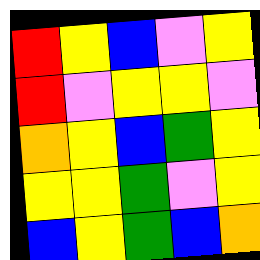[["red", "yellow", "blue", "violet", "yellow"], ["red", "violet", "yellow", "yellow", "violet"], ["orange", "yellow", "blue", "green", "yellow"], ["yellow", "yellow", "green", "violet", "yellow"], ["blue", "yellow", "green", "blue", "orange"]]